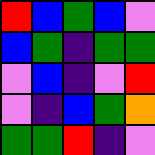[["red", "blue", "green", "blue", "violet"], ["blue", "green", "indigo", "green", "green"], ["violet", "blue", "indigo", "violet", "red"], ["violet", "indigo", "blue", "green", "orange"], ["green", "green", "red", "indigo", "violet"]]